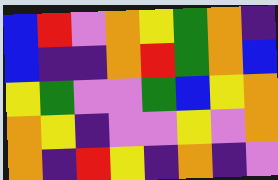[["blue", "red", "violet", "orange", "yellow", "green", "orange", "indigo"], ["blue", "indigo", "indigo", "orange", "red", "green", "orange", "blue"], ["yellow", "green", "violet", "violet", "green", "blue", "yellow", "orange"], ["orange", "yellow", "indigo", "violet", "violet", "yellow", "violet", "orange"], ["orange", "indigo", "red", "yellow", "indigo", "orange", "indigo", "violet"]]